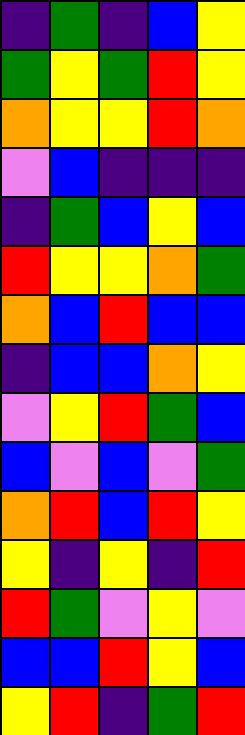[["indigo", "green", "indigo", "blue", "yellow"], ["green", "yellow", "green", "red", "yellow"], ["orange", "yellow", "yellow", "red", "orange"], ["violet", "blue", "indigo", "indigo", "indigo"], ["indigo", "green", "blue", "yellow", "blue"], ["red", "yellow", "yellow", "orange", "green"], ["orange", "blue", "red", "blue", "blue"], ["indigo", "blue", "blue", "orange", "yellow"], ["violet", "yellow", "red", "green", "blue"], ["blue", "violet", "blue", "violet", "green"], ["orange", "red", "blue", "red", "yellow"], ["yellow", "indigo", "yellow", "indigo", "red"], ["red", "green", "violet", "yellow", "violet"], ["blue", "blue", "red", "yellow", "blue"], ["yellow", "red", "indigo", "green", "red"]]